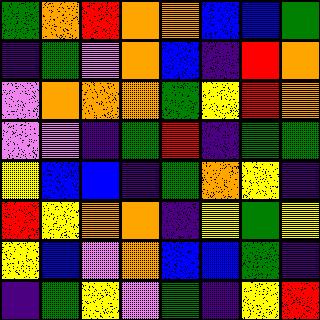[["green", "orange", "red", "orange", "orange", "blue", "blue", "green"], ["indigo", "green", "violet", "orange", "blue", "indigo", "red", "orange"], ["violet", "orange", "orange", "orange", "green", "yellow", "red", "orange"], ["violet", "violet", "indigo", "green", "red", "indigo", "green", "green"], ["yellow", "blue", "blue", "indigo", "green", "orange", "yellow", "indigo"], ["red", "yellow", "orange", "orange", "indigo", "yellow", "green", "yellow"], ["yellow", "blue", "violet", "orange", "blue", "blue", "green", "indigo"], ["indigo", "green", "yellow", "violet", "green", "indigo", "yellow", "red"]]